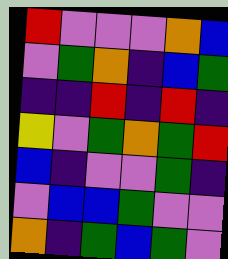[["red", "violet", "violet", "violet", "orange", "blue"], ["violet", "green", "orange", "indigo", "blue", "green"], ["indigo", "indigo", "red", "indigo", "red", "indigo"], ["yellow", "violet", "green", "orange", "green", "red"], ["blue", "indigo", "violet", "violet", "green", "indigo"], ["violet", "blue", "blue", "green", "violet", "violet"], ["orange", "indigo", "green", "blue", "green", "violet"]]